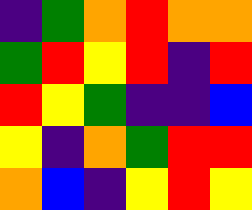[["indigo", "green", "orange", "red", "orange", "orange"], ["green", "red", "yellow", "red", "indigo", "red"], ["red", "yellow", "green", "indigo", "indigo", "blue"], ["yellow", "indigo", "orange", "green", "red", "red"], ["orange", "blue", "indigo", "yellow", "red", "yellow"]]